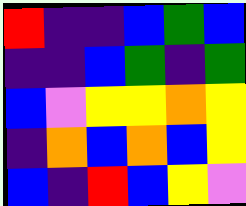[["red", "indigo", "indigo", "blue", "green", "blue"], ["indigo", "indigo", "blue", "green", "indigo", "green"], ["blue", "violet", "yellow", "yellow", "orange", "yellow"], ["indigo", "orange", "blue", "orange", "blue", "yellow"], ["blue", "indigo", "red", "blue", "yellow", "violet"]]